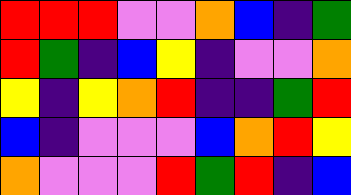[["red", "red", "red", "violet", "violet", "orange", "blue", "indigo", "green"], ["red", "green", "indigo", "blue", "yellow", "indigo", "violet", "violet", "orange"], ["yellow", "indigo", "yellow", "orange", "red", "indigo", "indigo", "green", "red"], ["blue", "indigo", "violet", "violet", "violet", "blue", "orange", "red", "yellow"], ["orange", "violet", "violet", "violet", "red", "green", "red", "indigo", "blue"]]